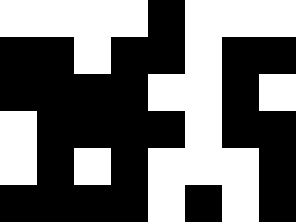[["white", "white", "white", "white", "black", "white", "white", "white"], ["black", "black", "white", "black", "black", "white", "black", "black"], ["black", "black", "black", "black", "white", "white", "black", "white"], ["white", "black", "black", "black", "black", "white", "black", "black"], ["white", "black", "white", "black", "white", "white", "white", "black"], ["black", "black", "black", "black", "white", "black", "white", "black"]]